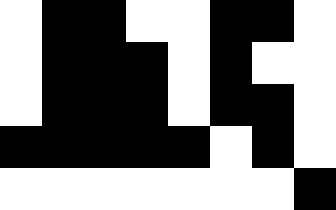[["white", "black", "black", "white", "white", "black", "black", "white"], ["white", "black", "black", "black", "white", "black", "white", "white"], ["white", "black", "black", "black", "white", "black", "black", "white"], ["black", "black", "black", "black", "black", "white", "black", "white"], ["white", "white", "white", "white", "white", "white", "white", "black"]]